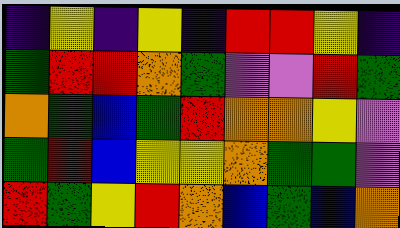[["indigo", "yellow", "indigo", "yellow", "indigo", "red", "red", "yellow", "indigo"], ["green", "red", "red", "orange", "green", "violet", "violet", "red", "green"], ["orange", "green", "blue", "green", "red", "orange", "orange", "yellow", "violet"], ["green", "red", "blue", "yellow", "yellow", "orange", "green", "green", "violet"], ["red", "green", "yellow", "red", "orange", "blue", "green", "blue", "orange"]]